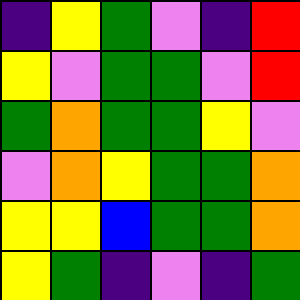[["indigo", "yellow", "green", "violet", "indigo", "red"], ["yellow", "violet", "green", "green", "violet", "red"], ["green", "orange", "green", "green", "yellow", "violet"], ["violet", "orange", "yellow", "green", "green", "orange"], ["yellow", "yellow", "blue", "green", "green", "orange"], ["yellow", "green", "indigo", "violet", "indigo", "green"]]